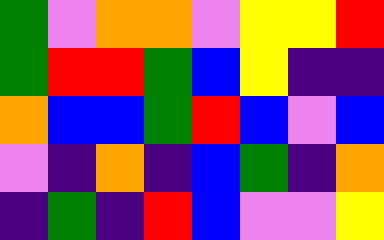[["green", "violet", "orange", "orange", "violet", "yellow", "yellow", "red"], ["green", "red", "red", "green", "blue", "yellow", "indigo", "indigo"], ["orange", "blue", "blue", "green", "red", "blue", "violet", "blue"], ["violet", "indigo", "orange", "indigo", "blue", "green", "indigo", "orange"], ["indigo", "green", "indigo", "red", "blue", "violet", "violet", "yellow"]]